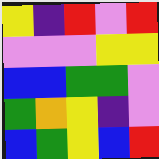[["yellow", "indigo", "red", "violet", "red"], ["violet", "violet", "violet", "yellow", "yellow"], ["blue", "blue", "green", "green", "violet"], ["green", "orange", "yellow", "indigo", "violet"], ["blue", "green", "yellow", "blue", "red"]]